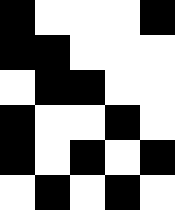[["black", "white", "white", "white", "black"], ["black", "black", "white", "white", "white"], ["white", "black", "black", "white", "white"], ["black", "white", "white", "black", "white"], ["black", "white", "black", "white", "black"], ["white", "black", "white", "black", "white"]]